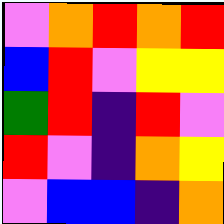[["violet", "orange", "red", "orange", "red"], ["blue", "red", "violet", "yellow", "yellow"], ["green", "red", "indigo", "red", "violet"], ["red", "violet", "indigo", "orange", "yellow"], ["violet", "blue", "blue", "indigo", "orange"]]